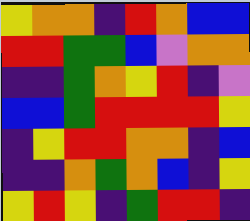[["yellow", "orange", "orange", "indigo", "red", "orange", "blue", "blue"], ["red", "red", "green", "green", "blue", "violet", "orange", "orange"], ["indigo", "indigo", "green", "orange", "yellow", "red", "indigo", "violet"], ["blue", "blue", "green", "red", "red", "red", "red", "yellow"], ["indigo", "yellow", "red", "red", "orange", "orange", "indigo", "blue"], ["indigo", "indigo", "orange", "green", "orange", "blue", "indigo", "yellow"], ["yellow", "red", "yellow", "indigo", "green", "red", "red", "indigo"]]